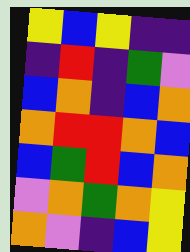[["yellow", "blue", "yellow", "indigo", "indigo"], ["indigo", "red", "indigo", "green", "violet"], ["blue", "orange", "indigo", "blue", "orange"], ["orange", "red", "red", "orange", "blue"], ["blue", "green", "red", "blue", "orange"], ["violet", "orange", "green", "orange", "yellow"], ["orange", "violet", "indigo", "blue", "yellow"]]